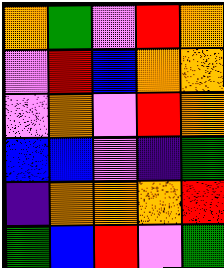[["orange", "green", "violet", "red", "orange"], ["violet", "red", "blue", "orange", "orange"], ["violet", "orange", "violet", "red", "orange"], ["blue", "blue", "violet", "indigo", "green"], ["indigo", "orange", "orange", "orange", "red"], ["green", "blue", "red", "violet", "green"]]